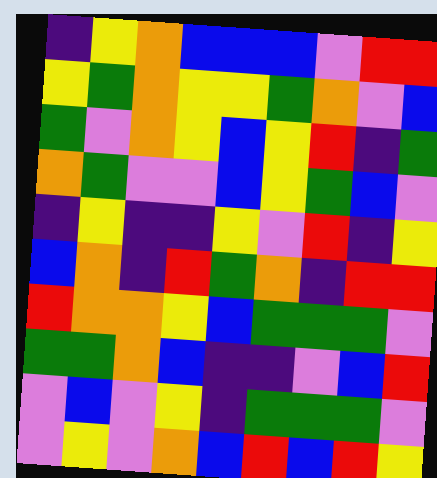[["indigo", "yellow", "orange", "blue", "blue", "blue", "violet", "red", "red"], ["yellow", "green", "orange", "yellow", "yellow", "green", "orange", "violet", "blue"], ["green", "violet", "orange", "yellow", "blue", "yellow", "red", "indigo", "green"], ["orange", "green", "violet", "violet", "blue", "yellow", "green", "blue", "violet"], ["indigo", "yellow", "indigo", "indigo", "yellow", "violet", "red", "indigo", "yellow"], ["blue", "orange", "indigo", "red", "green", "orange", "indigo", "red", "red"], ["red", "orange", "orange", "yellow", "blue", "green", "green", "green", "violet"], ["green", "green", "orange", "blue", "indigo", "indigo", "violet", "blue", "red"], ["violet", "blue", "violet", "yellow", "indigo", "green", "green", "green", "violet"], ["violet", "yellow", "violet", "orange", "blue", "red", "blue", "red", "yellow"]]